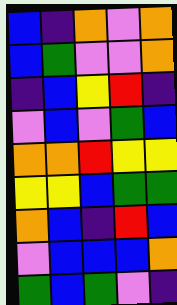[["blue", "indigo", "orange", "violet", "orange"], ["blue", "green", "violet", "violet", "orange"], ["indigo", "blue", "yellow", "red", "indigo"], ["violet", "blue", "violet", "green", "blue"], ["orange", "orange", "red", "yellow", "yellow"], ["yellow", "yellow", "blue", "green", "green"], ["orange", "blue", "indigo", "red", "blue"], ["violet", "blue", "blue", "blue", "orange"], ["green", "blue", "green", "violet", "indigo"]]